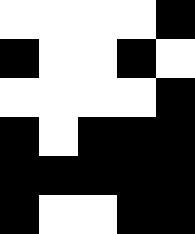[["white", "white", "white", "white", "black"], ["black", "white", "white", "black", "white"], ["white", "white", "white", "white", "black"], ["black", "white", "black", "black", "black"], ["black", "black", "black", "black", "black"], ["black", "white", "white", "black", "black"]]